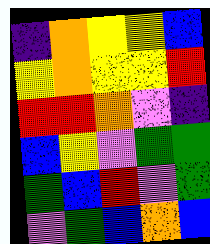[["indigo", "orange", "yellow", "yellow", "blue"], ["yellow", "orange", "yellow", "yellow", "red"], ["red", "red", "orange", "violet", "indigo"], ["blue", "yellow", "violet", "green", "green"], ["green", "blue", "red", "violet", "green"], ["violet", "green", "blue", "orange", "blue"]]